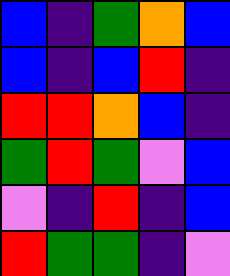[["blue", "indigo", "green", "orange", "blue"], ["blue", "indigo", "blue", "red", "indigo"], ["red", "red", "orange", "blue", "indigo"], ["green", "red", "green", "violet", "blue"], ["violet", "indigo", "red", "indigo", "blue"], ["red", "green", "green", "indigo", "violet"]]